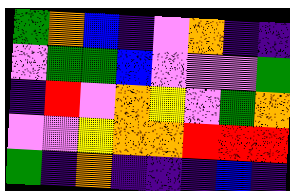[["green", "orange", "blue", "indigo", "violet", "orange", "indigo", "indigo"], ["violet", "green", "green", "blue", "violet", "violet", "violet", "green"], ["indigo", "red", "violet", "orange", "yellow", "violet", "green", "orange"], ["violet", "violet", "yellow", "orange", "orange", "red", "red", "red"], ["green", "indigo", "orange", "indigo", "indigo", "indigo", "blue", "indigo"]]